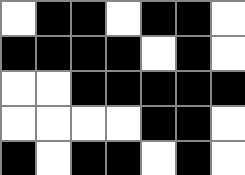[["white", "black", "black", "white", "black", "black", "white"], ["black", "black", "black", "black", "white", "black", "white"], ["white", "white", "black", "black", "black", "black", "black"], ["white", "white", "white", "white", "black", "black", "white"], ["black", "white", "black", "black", "white", "black", "white"]]